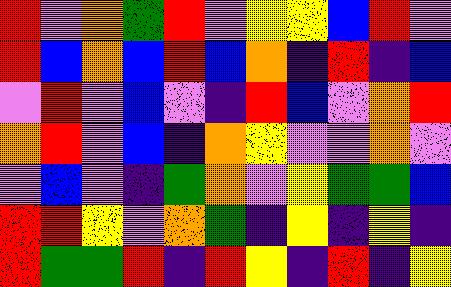[["red", "violet", "orange", "green", "red", "violet", "yellow", "yellow", "blue", "red", "violet"], ["red", "blue", "orange", "blue", "red", "blue", "orange", "indigo", "red", "indigo", "blue"], ["violet", "red", "violet", "blue", "violet", "indigo", "red", "blue", "violet", "orange", "red"], ["orange", "red", "violet", "blue", "indigo", "orange", "yellow", "violet", "violet", "orange", "violet"], ["violet", "blue", "violet", "indigo", "green", "orange", "violet", "yellow", "green", "green", "blue"], ["red", "red", "yellow", "violet", "orange", "green", "indigo", "yellow", "indigo", "yellow", "indigo"], ["red", "green", "green", "red", "indigo", "red", "yellow", "indigo", "red", "indigo", "yellow"]]